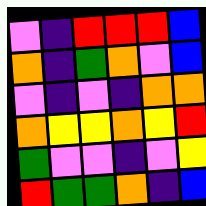[["violet", "indigo", "red", "red", "red", "blue"], ["orange", "indigo", "green", "orange", "violet", "blue"], ["violet", "indigo", "violet", "indigo", "orange", "orange"], ["orange", "yellow", "yellow", "orange", "yellow", "red"], ["green", "violet", "violet", "indigo", "violet", "yellow"], ["red", "green", "green", "orange", "indigo", "blue"]]